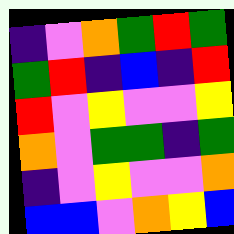[["indigo", "violet", "orange", "green", "red", "green"], ["green", "red", "indigo", "blue", "indigo", "red"], ["red", "violet", "yellow", "violet", "violet", "yellow"], ["orange", "violet", "green", "green", "indigo", "green"], ["indigo", "violet", "yellow", "violet", "violet", "orange"], ["blue", "blue", "violet", "orange", "yellow", "blue"]]